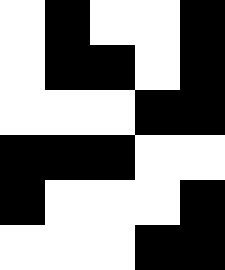[["white", "black", "white", "white", "black"], ["white", "black", "black", "white", "black"], ["white", "white", "white", "black", "black"], ["black", "black", "black", "white", "white"], ["black", "white", "white", "white", "black"], ["white", "white", "white", "black", "black"]]